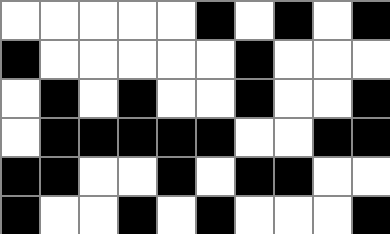[["white", "white", "white", "white", "white", "black", "white", "black", "white", "black"], ["black", "white", "white", "white", "white", "white", "black", "white", "white", "white"], ["white", "black", "white", "black", "white", "white", "black", "white", "white", "black"], ["white", "black", "black", "black", "black", "black", "white", "white", "black", "black"], ["black", "black", "white", "white", "black", "white", "black", "black", "white", "white"], ["black", "white", "white", "black", "white", "black", "white", "white", "white", "black"]]